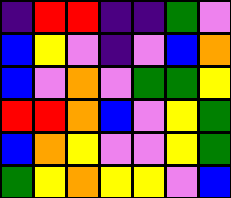[["indigo", "red", "red", "indigo", "indigo", "green", "violet"], ["blue", "yellow", "violet", "indigo", "violet", "blue", "orange"], ["blue", "violet", "orange", "violet", "green", "green", "yellow"], ["red", "red", "orange", "blue", "violet", "yellow", "green"], ["blue", "orange", "yellow", "violet", "violet", "yellow", "green"], ["green", "yellow", "orange", "yellow", "yellow", "violet", "blue"]]